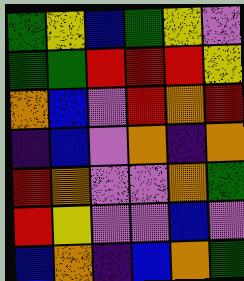[["green", "yellow", "blue", "green", "yellow", "violet"], ["green", "green", "red", "red", "red", "yellow"], ["orange", "blue", "violet", "red", "orange", "red"], ["indigo", "blue", "violet", "orange", "indigo", "orange"], ["red", "orange", "violet", "violet", "orange", "green"], ["red", "yellow", "violet", "violet", "blue", "violet"], ["blue", "orange", "indigo", "blue", "orange", "green"]]